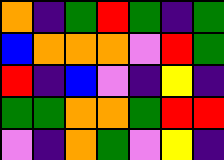[["orange", "indigo", "green", "red", "green", "indigo", "green"], ["blue", "orange", "orange", "orange", "violet", "red", "green"], ["red", "indigo", "blue", "violet", "indigo", "yellow", "indigo"], ["green", "green", "orange", "orange", "green", "red", "red"], ["violet", "indigo", "orange", "green", "violet", "yellow", "indigo"]]